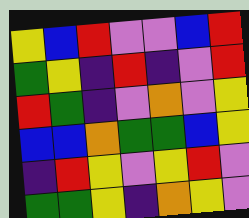[["yellow", "blue", "red", "violet", "violet", "blue", "red"], ["green", "yellow", "indigo", "red", "indigo", "violet", "red"], ["red", "green", "indigo", "violet", "orange", "violet", "yellow"], ["blue", "blue", "orange", "green", "green", "blue", "yellow"], ["indigo", "red", "yellow", "violet", "yellow", "red", "violet"], ["green", "green", "yellow", "indigo", "orange", "yellow", "violet"]]